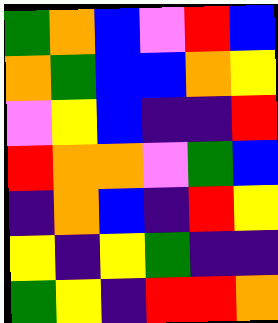[["green", "orange", "blue", "violet", "red", "blue"], ["orange", "green", "blue", "blue", "orange", "yellow"], ["violet", "yellow", "blue", "indigo", "indigo", "red"], ["red", "orange", "orange", "violet", "green", "blue"], ["indigo", "orange", "blue", "indigo", "red", "yellow"], ["yellow", "indigo", "yellow", "green", "indigo", "indigo"], ["green", "yellow", "indigo", "red", "red", "orange"]]